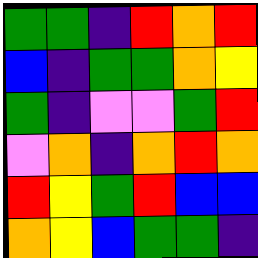[["green", "green", "indigo", "red", "orange", "red"], ["blue", "indigo", "green", "green", "orange", "yellow"], ["green", "indigo", "violet", "violet", "green", "red"], ["violet", "orange", "indigo", "orange", "red", "orange"], ["red", "yellow", "green", "red", "blue", "blue"], ["orange", "yellow", "blue", "green", "green", "indigo"]]